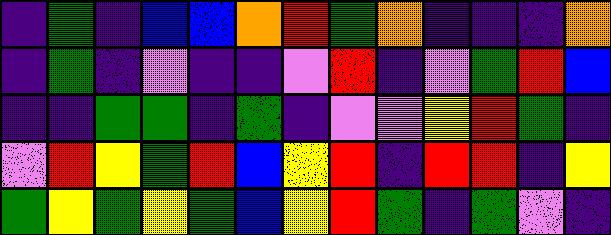[["indigo", "green", "indigo", "blue", "blue", "orange", "red", "green", "orange", "indigo", "indigo", "indigo", "orange"], ["indigo", "green", "indigo", "violet", "indigo", "indigo", "violet", "red", "indigo", "violet", "green", "red", "blue"], ["indigo", "indigo", "green", "green", "indigo", "green", "indigo", "violet", "violet", "yellow", "red", "green", "indigo"], ["violet", "red", "yellow", "green", "red", "blue", "yellow", "red", "indigo", "red", "red", "indigo", "yellow"], ["green", "yellow", "green", "yellow", "green", "blue", "yellow", "red", "green", "indigo", "green", "violet", "indigo"]]